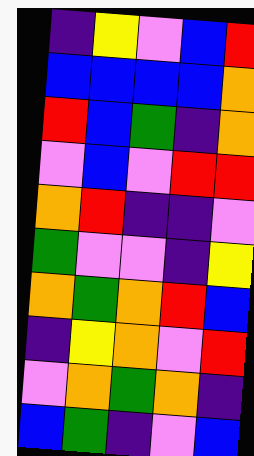[["indigo", "yellow", "violet", "blue", "red"], ["blue", "blue", "blue", "blue", "orange"], ["red", "blue", "green", "indigo", "orange"], ["violet", "blue", "violet", "red", "red"], ["orange", "red", "indigo", "indigo", "violet"], ["green", "violet", "violet", "indigo", "yellow"], ["orange", "green", "orange", "red", "blue"], ["indigo", "yellow", "orange", "violet", "red"], ["violet", "orange", "green", "orange", "indigo"], ["blue", "green", "indigo", "violet", "blue"]]